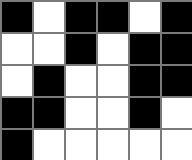[["black", "white", "black", "black", "white", "black"], ["white", "white", "black", "white", "black", "black"], ["white", "black", "white", "white", "black", "black"], ["black", "black", "white", "white", "black", "white"], ["black", "white", "white", "white", "white", "white"]]